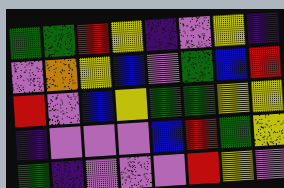[["green", "green", "red", "yellow", "indigo", "violet", "yellow", "indigo"], ["violet", "orange", "yellow", "blue", "violet", "green", "blue", "red"], ["red", "violet", "blue", "yellow", "green", "green", "yellow", "yellow"], ["indigo", "violet", "violet", "violet", "blue", "red", "green", "yellow"], ["green", "indigo", "violet", "violet", "violet", "red", "yellow", "violet"]]